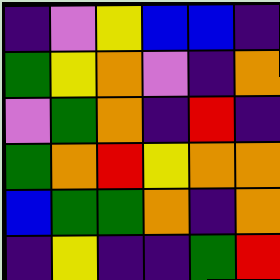[["indigo", "violet", "yellow", "blue", "blue", "indigo"], ["green", "yellow", "orange", "violet", "indigo", "orange"], ["violet", "green", "orange", "indigo", "red", "indigo"], ["green", "orange", "red", "yellow", "orange", "orange"], ["blue", "green", "green", "orange", "indigo", "orange"], ["indigo", "yellow", "indigo", "indigo", "green", "red"]]